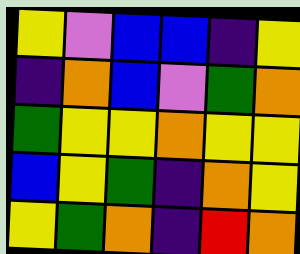[["yellow", "violet", "blue", "blue", "indigo", "yellow"], ["indigo", "orange", "blue", "violet", "green", "orange"], ["green", "yellow", "yellow", "orange", "yellow", "yellow"], ["blue", "yellow", "green", "indigo", "orange", "yellow"], ["yellow", "green", "orange", "indigo", "red", "orange"]]